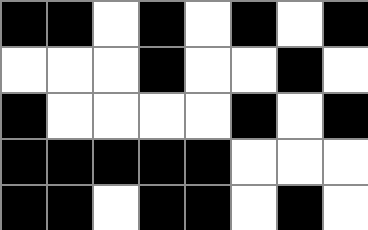[["black", "black", "white", "black", "white", "black", "white", "black"], ["white", "white", "white", "black", "white", "white", "black", "white"], ["black", "white", "white", "white", "white", "black", "white", "black"], ["black", "black", "black", "black", "black", "white", "white", "white"], ["black", "black", "white", "black", "black", "white", "black", "white"]]